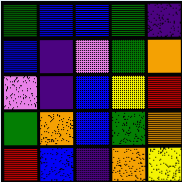[["green", "blue", "blue", "green", "indigo"], ["blue", "indigo", "violet", "green", "orange"], ["violet", "indigo", "blue", "yellow", "red"], ["green", "orange", "blue", "green", "orange"], ["red", "blue", "indigo", "orange", "yellow"]]